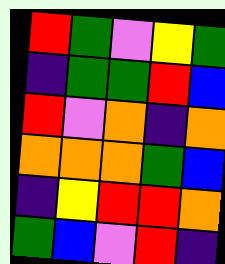[["red", "green", "violet", "yellow", "green"], ["indigo", "green", "green", "red", "blue"], ["red", "violet", "orange", "indigo", "orange"], ["orange", "orange", "orange", "green", "blue"], ["indigo", "yellow", "red", "red", "orange"], ["green", "blue", "violet", "red", "indigo"]]